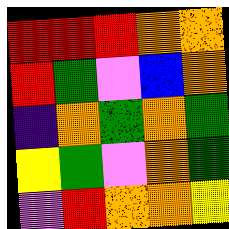[["red", "red", "red", "orange", "orange"], ["red", "green", "violet", "blue", "orange"], ["indigo", "orange", "green", "orange", "green"], ["yellow", "green", "violet", "orange", "green"], ["violet", "red", "orange", "orange", "yellow"]]